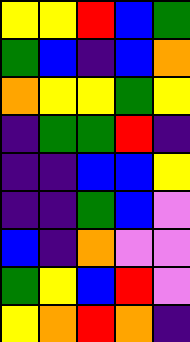[["yellow", "yellow", "red", "blue", "green"], ["green", "blue", "indigo", "blue", "orange"], ["orange", "yellow", "yellow", "green", "yellow"], ["indigo", "green", "green", "red", "indigo"], ["indigo", "indigo", "blue", "blue", "yellow"], ["indigo", "indigo", "green", "blue", "violet"], ["blue", "indigo", "orange", "violet", "violet"], ["green", "yellow", "blue", "red", "violet"], ["yellow", "orange", "red", "orange", "indigo"]]